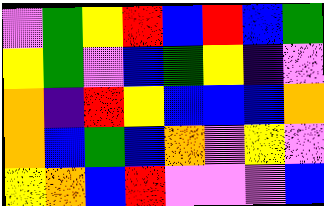[["violet", "green", "yellow", "red", "blue", "red", "blue", "green"], ["yellow", "green", "violet", "blue", "green", "yellow", "indigo", "violet"], ["orange", "indigo", "red", "yellow", "blue", "blue", "blue", "orange"], ["orange", "blue", "green", "blue", "orange", "violet", "yellow", "violet"], ["yellow", "orange", "blue", "red", "violet", "violet", "violet", "blue"]]